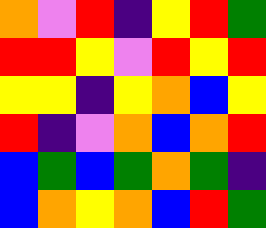[["orange", "violet", "red", "indigo", "yellow", "red", "green"], ["red", "red", "yellow", "violet", "red", "yellow", "red"], ["yellow", "yellow", "indigo", "yellow", "orange", "blue", "yellow"], ["red", "indigo", "violet", "orange", "blue", "orange", "red"], ["blue", "green", "blue", "green", "orange", "green", "indigo"], ["blue", "orange", "yellow", "orange", "blue", "red", "green"]]